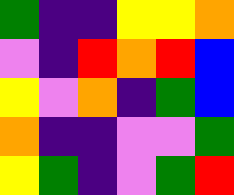[["green", "indigo", "indigo", "yellow", "yellow", "orange"], ["violet", "indigo", "red", "orange", "red", "blue"], ["yellow", "violet", "orange", "indigo", "green", "blue"], ["orange", "indigo", "indigo", "violet", "violet", "green"], ["yellow", "green", "indigo", "violet", "green", "red"]]